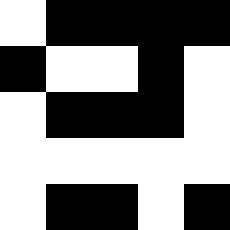[["white", "black", "black", "black", "black"], ["black", "white", "white", "black", "white"], ["white", "black", "black", "black", "white"], ["white", "white", "white", "white", "white"], ["white", "black", "black", "white", "black"]]